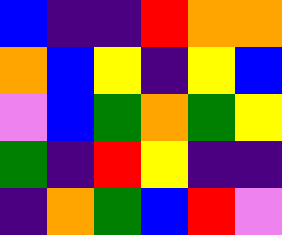[["blue", "indigo", "indigo", "red", "orange", "orange"], ["orange", "blue", "yellow", "indigo", "yellow", "blue"], ["violet", "blue", "green", "orange", "green", "yellow"], ["green", "indigo", "red", "yellow", "indigo", "indigo"], ["indigo", "orange", "green", "blue", "red", "violet"]]